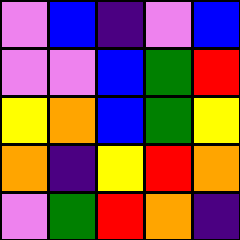[["violet", "blue", "indigo", "violet", "blue"], ["violet", "violet", "blue", "green", "red"], ["yellow", "orange", "blue", "green", "yellow"], ["orange", "indigo", "yellow", "red", "orange"], ["violet", "green", "red", "orange", "indigo"]]